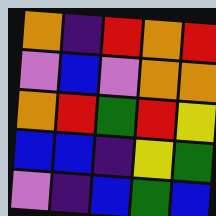[["orange", "indigo", "red", "orange", "red"], ["violet", "blue", "violet", "orange", "orange"], ["orange", "red", "green", "red", "yellow"], ["blue", "blue", "indigo", "yellow", "green"], ["violet", "indigo", "blue", "green", "blue"]]